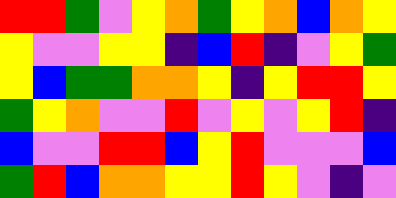[["red", "red", "green", "violet", "yellow", "orange", "green", "yellow", "orange", "blue", "orange", "yellow"], ["yellow", "violet", "violet", "yellow", "yellow", "indigo", "blue", "red", "indigo", "violet", "yellow", "green"], ["yellow", "blue", "green", "green", "orange", "orange", "yellow", "indigo", "yellow", "red", "red", "yellow"], ["green", "yellow", "orange", "violet", "violet", "red", "violet", "yellow", "violet", "yellow", "red", "indigo"], ["blue", "violet", "violet", "red", "red", "blue", "yellow", "red", "violet", "violet", "violet", "blue"], ["green", "red", "blue", "orange", "orange", "yellow", "yellow", "red", "yellow", "violet", "indigo", "violet"]]